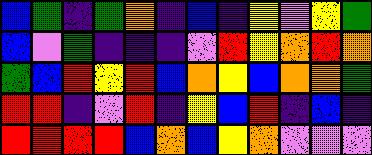[["blue", "green", "indigo", "green", "orange", "indigo", "blue", "indigo", "yellow", "violet", "yellow", "green"], ["blue", "violet", "green", "indigo", "indigo", "indigo", "violet", "red", "yellow", "orange", "red", "orange"], ["green", "blue", "red", "yellow", "red", "blue", "orange", "yellow", "blue", "orange", "orange", "green"], ["red", "red", "indigo", "violet", "red", "indigo", "yellow", "blue", "red", "indigo", "blue", "indigo"], ["red", "red", "red", "red", "blue", "orange", "blue", "yellow", "orange", "violet", "violet", "violet"]]